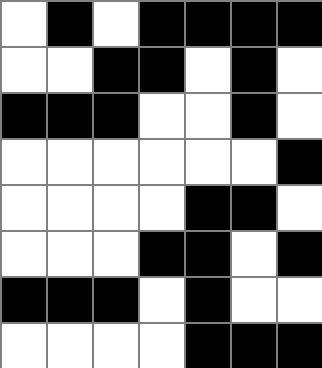[["white", "black", "white", "black", "black", "black", "black"], ["white", "white", "black", "black", "white", "black", "white"], ["black", "black", "black", "white", "white", "black", "white"], ["white", "white", "white", "white", "white", "white", "black"], ["white", "white", "white", "white", "black", "black", "white"], ["white", "white", "white", "black", "black", "white", "black"], ["black", "black", "black", "white", "black", "white", "white"], ["white", "white", "white", "white", "black", "black", "black"]]